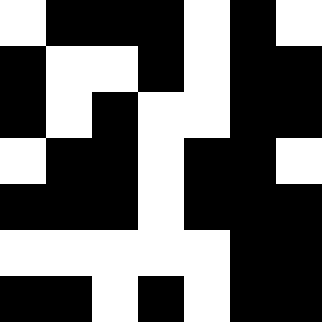[["white", "black", "black", "black", "white", "black", "white"], ["black", "white", "white", "black", "white", "black", "black"], ["black", "white", "black", "white", "white", "black", "black"], ["white", "black", "black", "white", "black", "black", "white"], ["black", "black", "black", "white", "black", "black", "black"], ["white", "white", "white", "white", "white", "black", "black"], ["black", "black", "white", "black", "white", "black", "black"]]